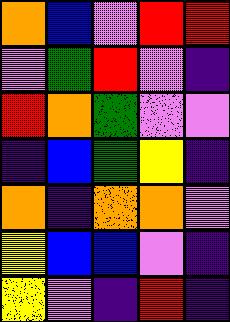[["orange", "blue", "violet", "red", "red"], ["violet", "green", "red", "violet", "indigo"], ["red", "orange", "green", "violet", "violet"], ["indigo", "blue", "green", "yellow", "indigo"], ["orange", "indigo", "orange", "orange", "violet"], ["yellow", "blue", "blue", "violet", "indigo"], ["yellow", "violet", "indigo", "red", "indigo"]]